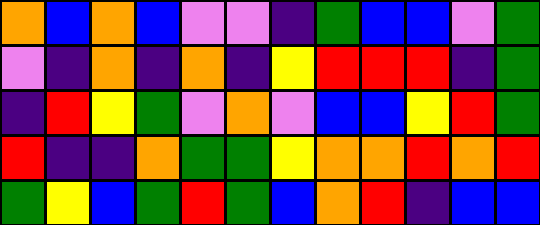[["orange", "blue", "orange", "blue", "violet", "violet", "indigo", "green", "blue", "blue", "violet", "green"], ["violet", "indigo", "orange", "indigo", "orange", "indigo", "yellow", "red", "red", "red", "indigo", "green"], ["indigo", "red", "yellow", "green", "violet", "orange", "violet", "blue", "blue", "yellow", "red", "green"], ["red", "indigo", "indigo", "orange", "green", "green", "yellow", "orange", "orange", "red", "orange", "red"], ["green", "yellow", "blue", "green", "red", "green", "blue", "orange", "red", "indigo", "blue", "blue"]]